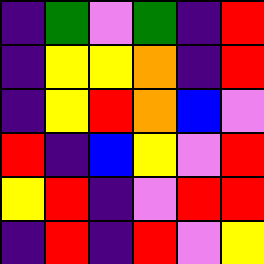[["indigo", "green", "violet", "green", "indigo", "red"], ["indigo", "yellow", "yellow", "orange", "indigo", "red"], ["indigo", "yellow", "red", "orange", "blue", "violet"], ["red", "indigo", "blue", "yellow", "violet", "red"], ["yellow", "red", "indigo", "violet", "red", "red"], ["indigo", "red", "indigo", "red", "violet", "yellow"]]